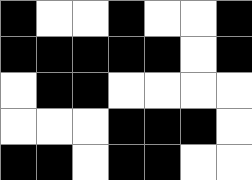[["black", "white", "white", "black", "white", "white", "black"], ["black", "black", "black", "black", "black", "white", "black"], ["white", "black", "black", "white", "white", "white", "white"], ["white", "white", "white", "black", "black", "black", "white"], ["black", "black", "white", "black", "black", "white", "white"]]